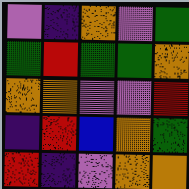[["violet", "indigo", "orange", "violet", "green"], ["green", "red", "green", "green", "orange"], ["orange", "orange", "violet", "violet", "red"], ["indigo", "red", "blue", "orange", "green"], ["red", "indigo", "violet", "orange", "orange"]]